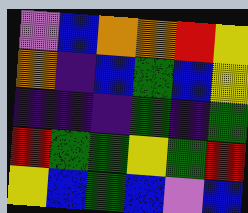[["violet", "blue", "orange", "orange", "red", "yellow"], ["orange", "indigo", "blue", "green", "blue", "yellow"], ["indigo", "indigo", "indigo", "green", "indigo", "green"], ["red", "green", "green", "yellow", "green", "red"], ["yellow", "blue", "green", "blue", "violet", "blue"]]